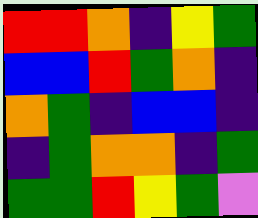[["red", "red", "orange", "indigo", "yellow", "green"], ["blue", "blue", "red", "green", "orange", "indigo"], ["orange", "green", "indigo", "blue", "blue", "indigo"], ["indigo", "green", "orange", "orange", "indigo", "green"], ["green", "green", "red", "yellow", "green", "violet"]]